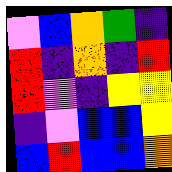[["violet", "blue", "orange", "green", "indigo"], ["red", "indigo", "orange", "indigo", "red"], ["red", "violet", "indigo", "yellow", "yellow"], ["indigo", "violet", "blue", "blue", "yellow"], ["blue", "red", "blue", "blue", "orange"]]